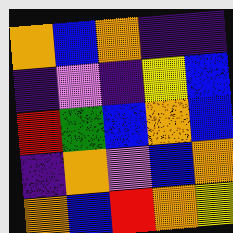[["orange", "blue", "orange", "indigo", "indigo"], ["indigo", "violet", "indigo", "yellow", "blue"], ["red", "green", "blue", "orange", "blue"], ["indigo", "orange", "violet", "blue", "orange"], ["orange", "blue", "red", "orange", "yellow"]]